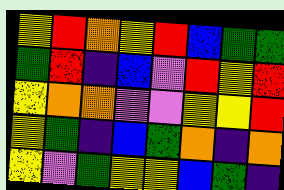[["yellow", "red", "orange", "yellow", "red", "blue", "green", "green"], ["green", "red", "indigo", "blue", "violet", "red", "yellow", "red"], ["yellow", "orange", "orange", "violet", "violet", "yellow", "yellow", "red"], ["yellow", "green", "indigo", "blue", "green", "orange", "indigo", "orange"], ["yellow", "violet", "green", "yellow", "yellow", "blue", "green", "indigo"]]